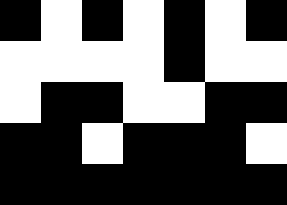[["black", "white", "black", "white", "black", "white", "black"], ["white", "white", "white", "white", "black", "white", "white"], ["white", "black", "black", "white", "white", "black", "black"], ["black", "black", "white", "black", "black", "black", "white"], ["black", "black", "black", "black", "black", "black", "black"]]